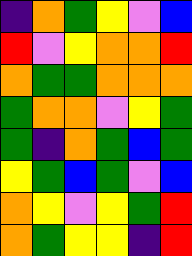[["indigo", "orange", "green", "yellow", "violet", "blue"], ["red", "violet", "yellow", "orange", "orange", "red"], ["orange", "green", "green", "orange", "orange", "orange"], ["green", "orange", "orange", "violet", "yellow", "green"], ["green", "indigo", "orange", "green", "blue", "green"], ["yellow", "green", "blue", "green", "violet", "blue"], ["orange", "yellow", "violet", "yellow", "green", "red"], ["orange", "green", "yellow", "yellow", "indigo", "red"]]